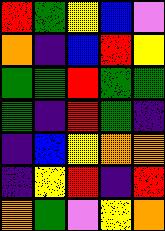[["red", "green", "yellow", "blue", "violet"], ["orange", "indigo", "blue", "red", "yellow"], ["green", "green", "red", "green", "green"], ["green", "indigo", "red", "green", "indigo"], ["indigo", "blue", "yellow", "orange", "orange"], ["indigo", "yellow", "red", "indigo", "red"], ["orange", "green", "violet", "yellow", "orange"]]